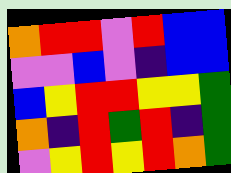[["orange", "red", "red", "violet", "red", "blue", "blue"], ["violet", "violet", "blue", "violet", "indigo", "blue", "blue"], ["blue", "yellow", "red", "red", "yellow", "yellow", "green"], ["orange", "indigo", "red", "green", "red", "indigo", "green"], ["violet", "yellow", "red", "yellow", "red", "orange", "green"]]